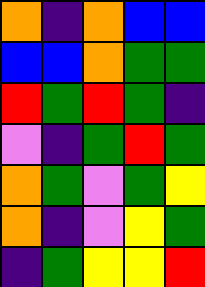[["orange", "indigo", "orange", "blue", "blue"], ["blue", "blue", "orange", "green", "green"], ["red", "green", "red", "green", "indigo"], ["violet", "indigo", "green", "red", "green"], ["orange", "green", "violet", "green", "yellow"], ["orange", "indigo", "violet", "yellow", "green"], ["indigo", "green", "yellow", "yellow", "red"]]